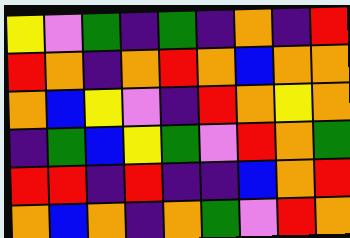[["yellow", "violet", "green", "indigo", "green", "indigo", "orange", "indigo", "red"], ["red", "orange", "indigo", "orange", "red", "orange", "blue", "orange", "orange"], ["orange", "blue", "yellow", "violet", "indigo", "red", "orange", "yellow", "orange"], ["indigo", "green", "blue", "yellow", "green", "violet", "red", "orange", "green"], ["red", "red", "indigo", "red", "indigo", "indigo", "blue", "orange", "red"], ["orange", "blue", "orange", "indigo", "orange", "green", "violet", "red", "orange"]]